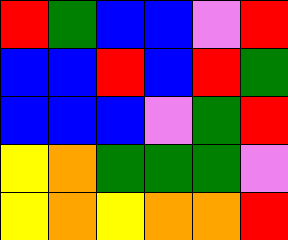[["red", "green", "blue", "blue", "violet", "red"], ["blue", "blue", "red", "blue", "red", "green"], ["blue", "blue", "blue", "violet", "green", "red"], ["yellow", "orange", "green", "green", "green", "violet"], ["yellow", "orange", "yellow", "orange", "orange", "red"]]